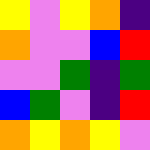[["yellow", "violet", "yellow", "orange", "indigo"], ["orange", "violet", "violet", "blue", "red"], ["violet", "violet", "green", "indigo", "green"], ["blue", "green", "violet", "indigo", "red"], ["orange", "yellow", "orange", "yellow", "violet"]]